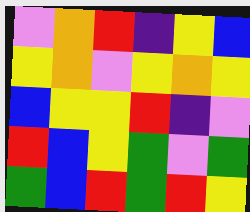[["violet", "orange", "red", "indigo", "yellow", "blue"], ["yellow", "orange", "violet", "yellow", "orange", "yellow"], ["blue", "yellow", "yellow", "red", "indigo", "violet"], ["red", "blue", "yellow", "green", "violet", "green"], ["green", "blue", "red", "green", "red", "yellow"]]